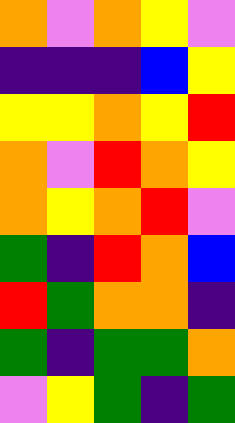[["orange", "violet", "orange", "yellow", "violet"], ["indigo", "indigo", "indigo", "blue", "yellow"], ["yellow", "yellow", "orange", "yellow", "red"], ["orange", "violet", "red", "orange", "yellow"], ["orange", "yellow", "orange", "red", "violet"], ["green", "indigo", "red", "orange", "blue"], ["red", "green", "orange", "orange", "indigo"], ["green", "indigo", "green", "green", "orange"], ["violet", "yellow", "green", "indigo", "green"]]